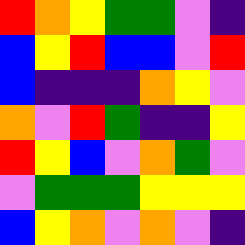[["red", "orange", "yellow", "green", "green", "violet", "indigo"], ["blue", "yellow", "red", "blue", "blue", "violet", "red"], ["blue", "indigo", "indigo", "indigo", "orange", "yellow", "violet"], ["orange", "violet", "red", "green", "indigo", "indigo", "yellow"], ["red", "yellow", "blue", "violet", "orange", "green", "violet"], ["violet", "green", "green", "green", "yellow", "yellow", "yellow"], ["blue", "yellow", "orange", "violet", "orange", "violet", "indigo"]]